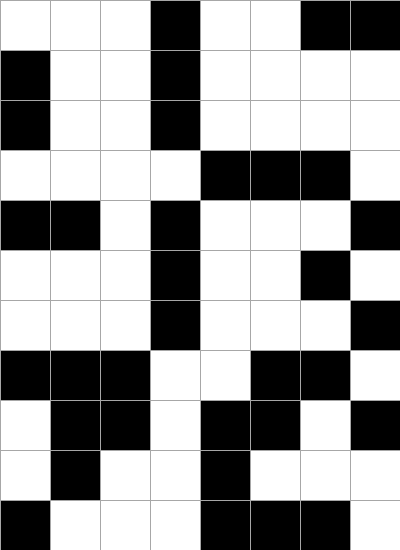[["white", "white", "white", "black", "white", "white", "black", "black"], ["black", "white", "white", "black", "white", "white", "white", "white"], ["black", "white", "white", "black", "white", "white", "white", "white"], ["white", "white", "white", "white", "black", "black", "black", "white"], ["black", "black", "white", "black", "white", "white", "white", "black"], ["white", "white", "white", "black", "white", "white", "black", "white"], ["white", "white", "white", "black", "white", "white", "white", "black"], ["black", "black", "black", "white", "white", "black", "black", "white"], ["white", "black", "black", "white", "black", "black", "white", "black"], ["white", "black", "white", "white", "black", "white", "white", "white"], ["black", "white", "white", "white", "black", "black", "black", "white"]]